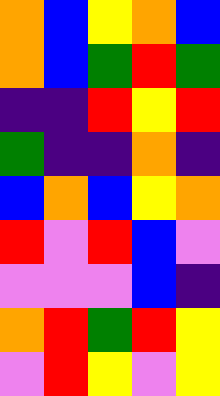[["orange", "blue", "yellow", "orange", "blue"], ["orange", "blue", "green", "red", "green"], ["indigo", "indigo", "red", "yellow", "red"], ["green", "indigo", "indigo", "orange", "indigo"], ["blue", "orange", "blue", "yellow", "orange"], ["red", "violet", "red", "blue", "violet"], ["violet", "violet", "violet", "blue", "indigo"], ["orange", "red", "green", "red", "yellow"], ["violet", "red", "yellow", "violet", "yellow"]]